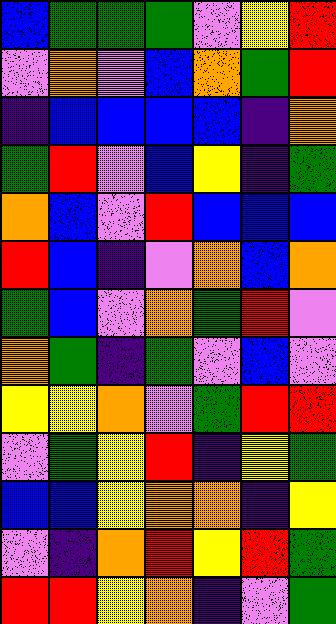[["blue", "green", "green", "green", "violet", "yellow", "red"], ["violet", "orange", "violet", "blue", "orange", "green", "red"], ["indigo", "blue", "blue", "blue", "blue", "indigo", "orange"], ["green", "red", "violet", "blue", "yellow", "indigo", "green"], ["orange", "blue", "violet", "red", "blue", "blue", "blue"], ["red", "blue", "indigo", "violet", "orange", "blue", "orange"], ["green", "blue", "violet", "orange", "green", "red", "violet"], ["orange", "green", "indigo", "green", "violet", "blue", "violet"], ["yellow", "yellow", "orange", "violet", "green", "red", "red"], ["violet", "green", "yellow", "red", "indigo", "yellow", "green"], ["blue", "blue", "yellow", "orange", "orange", "indigo", "yellow"], ["violet", "indigo", "orange", "red", "yellow", "red", "green"], ["red", "red", "yellow", "orange", "indigo", "violet", "green"]]